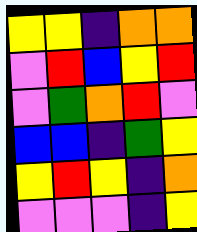[["yellow", "yellow", "indigo", "orange", "orange"], ["violet", "red", "blue", "yellow", "red"], ["violet", "green", "orange", "red", "violet"], ["blue", "blue", "indigo", "green", "yellow"], ["yellow", "red", "yellow", "indigo", "orange"], ["violet", "violet", "violet", "indigo", "yellow"]]